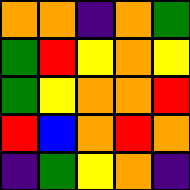[["orange", "orange", "indigo", "orange", "green"], ["green", "red", "yellow", "orange", "yellow"], ["green", "yellow", "orange", "orange", "red"], ["red", "blue", "orange", "red", "orange"], ["indigo", "green", "yellow", "orange", "indigo"]]